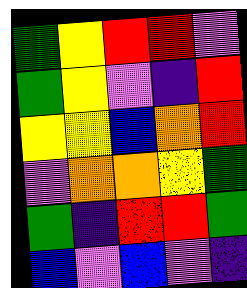[["green", "yellow", "red", "red", "violet"], ["green", "yellow", "violet", "indigo", "red"], ["yellow", "yellow", "blue", "orange", "red"], ["violet", "orange", "orange", "yellow", "green"], ["green", "indigo", "red", "red", "green"], ["blue", "violet", "blue", "violet", "indigo"]]